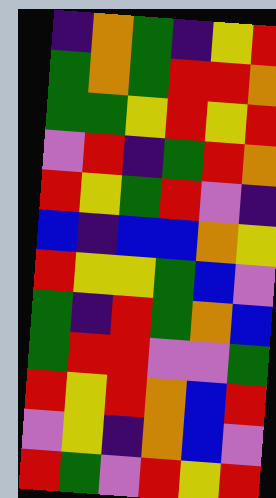[["indigo", "orange", "green", "indigo", "yellow", "red"], ["green", "orange", "green", "red", "red", "orange"], ["green", "green", "yellow", "red", "yellow", "red"], ["violet", "red", "indigo", "green", "red", "orange"], ["red", "yellow", "green", "red", "violet", "indigo"], ["blue", "indigo", "blue", "blue", "orange", "yellow"], ["red", "yellow", "yellow", "green", "blue", "violet"], ["green", "indigo", "red", "green", "orange", "blue"], ["green", "red", "red", "violet", "violet", "green"], ["red", "yellow", "red", "orange", "blue", "red"], ["violet", "yellow", "indigo", "orange", "blue", "violet"], ["red", "green", "violet", "red", "yellow", "red"]]